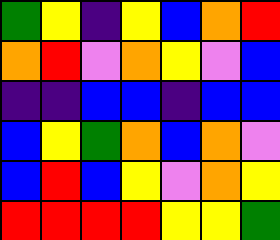[["green", "yellow", "indigo", "yellow", "blue", "orange", "red"], ["orange", "red", "violet", "orange", "yellow", "violet", "blue"], ["indigo", "indigo", "blue", "blue", "indigo", "blue", "blue"], ["blue", "yellow", "green", "orange", "blue", "orange", "violet"], ["blue", "red", "blue", "yellow", "violet", "orange", "yellow"], ["red", "red", "red", "red", "yellow", "yellow", "green"]]